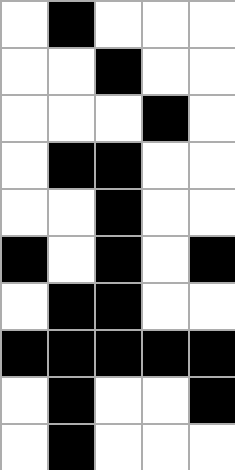[["white", "black", "white", "white", "white"], ["white", "white", "black", "white", "white"], ["white", "white", "white", "black", "white"], ["white", "black", "black", "white", "white"], ["white", "white", "black", "white", "white"], ["black", "white", "black", "white", "black"], ["white", "black", "black", "white", "white"], ["black", "black", "black", "black", "black"], ["white", "black", "white", "white", "black"], ["white", "black", "white", "white", "white"]]